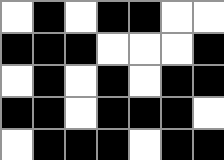[["white", "black", "white", "black", "black", "white", "white"], ["black", "black", "black", "white", "white", "white", "black"], ["white", "black", "white", "black", "white", "black", "black"], ["black", "black", "white", "black", "black", "black", "white"], ["white", "black", "black", "black", "white", "black", "black"]]